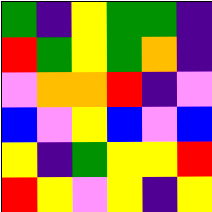[["green", "indigo", "yellow", "green", "green", "indigo"], ["red", "green", "yellow", "green", "orange", "indigo"], ["violet", "orange", "orange", "red", "indigo", "violet"], ["blue", "violet", "yellow", "blue", "violet", "blue"], ["yellow", "indigo", "green", "yellow", "yellow", "red"], ["red", "yellow", "violet", "yellow", "indigo", "yellow"]]